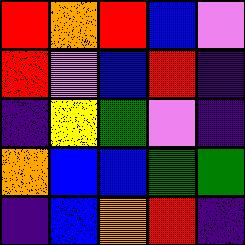[["red", "orange", "red", "blue", "violet"], ["red", "violet", "blue", "red", "indigo"], ["indigo", "yellow", "green", "violet", "indigo"], ["orange", "blue", "blue", "green", "green"], ["indigo", "blue", "orange", "red", "indigo"]]